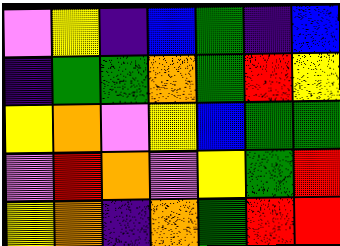[["violet", "yellow", "indigo", "blue", "green", "indigo", "blue"], ["indigo", "green", "green", "orange", "green", "red", "yellow"], ["yellow", "orange", "violet", "yellow", "blue", "green", "green"], ["violet", "red", "orange", "violet", "yellow", "green", "red"], ["yellow", "orange", "indigo", "orange", "green", "red", "red"]]